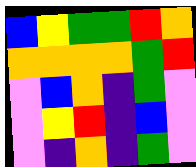[["blue", "yellow", "green", "green", "red", "orange"], ["orange", "orange", "orange", "orange", "green", "red"], ["violet", "blue", "orange", "indigo", "green", "violet"], ["violet", "yellow", "red", "indigo", "blue", "violet"], ["violet", "indigo", "orange", "indigo", "green", "violet"]]